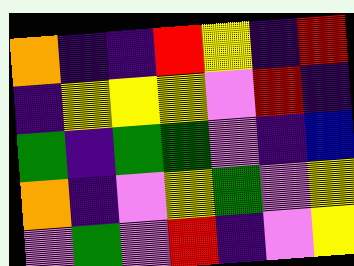[["orange", "indigo", "indigo", "red", "yellow", "indigo", "red"], ["indigo", "yellow", "yellow", "yellow", "violet", "red", "indigo"], ["green", "indigo", "green", "green", "violet", "indigo", "blue"], ["orange", "indigo", "violet", "yellow", "green", "violet", "yellow"], ["violet", "green", "violet", "red", "indigo", "violet", "yellow"]]